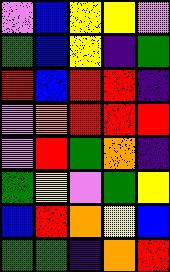[["violet", "blue", "yellow", "yellow", "violet"], ["green", "blue", "yellow", "indigo", "green"], ["red", "blue", "red", "red", "indigo"], ["violet", "orange", "red", "red", "red"], ["violet", "red", "green", "orange", "indigo"], ["green", "yellow", "violet", "green", "yellow"], ["blue", "red", "orange", "yellow", "blue"], ["green", "green", "indigo", "orange", "red"]]